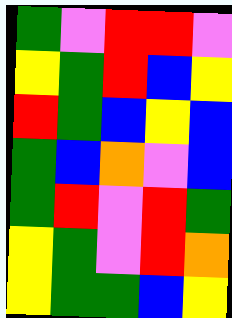[["green", "violet", "red", "red", "violet"], ["yellow", "green", "red", "blue", "yellow"], ["red", "green", "blue", "yellow", "blue"], ["green", "blue", "orange", "violet", "blue"], ["green", "red", "violet", "red", "green"], ["yellow", "green", "violet", "red", "orange"], ["yellow", "green", "green", "blue", "yellow"]]